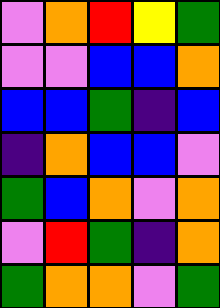[["violet", "orange", "red", "yellow", "green"], ["violet", "violet", "blue", "blue", "orange"], ["blue", "blue", "green", "indigo", "blue"], ["indigo", "orange", "blue", "blue", "violet"], ["green", "blue", "orange", "violet", "orange"], ["violet", "red", "green", "indigo", "orange"], ["green", "orange", "orange", "violet", "green"]]